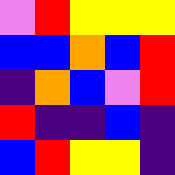[["violet", "red", "yellow", "yellow", "yellow"], ["blue", "blue", "orange", "blue", "red"], ["indigo", "orange", "blue", "violet", "red"], ["red", "indigo", "indigo", "blue", "indigo"], ["blue", "red", "yellow", "yellow", "indigo"]]